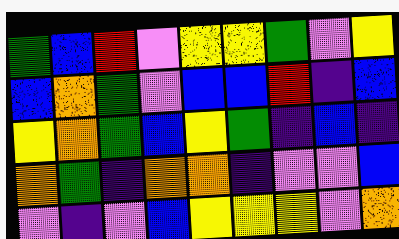[["green", "blue", "red", "violet", "yellow", "yellow", "green", "violet", "yellow"], ["blue", "orange", "green", "violet", "blue", "blue", "red", "indigo", "blue"], ["yellow", "orange", "green", "blue", "yellow", "green", "indigo", "blue", "indigo"], ["orange", "green", "indigo", "orange", "orange", "indigo", "violet", "violet", "blue"], ["violet", "indigo", "violet", "blue", "yellow", "yellow", "yellow", "violet", "orange"]]